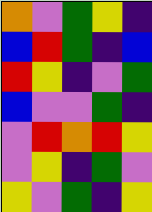[["orange", "violet", "green", "yellow", "indigo"], ["blue", "red", "green", "indigo", "blue"], ["red", "yellow", "indigo", "violet", "green"], ["blue", "violet", "violet", "green", "indigo"], ["violet", "red", "orange", "red", "yellow"], ["violet", "yellow", "indigo", "green", "violet"], ["yellow", "violet", "green", "indigo", "yellow"]]